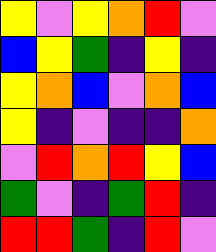[["yellow", "violet", "yellow", "orange", "red", "violet"], ["blue", "yellow", "green", "indigo", "yellow", "indigo"], ["yellow", "orange", "blue", "violet", "orange", "blue"], ["yellow", "indigo", "violet", "indigo", "indigo", "orange"], ["violet", "red", "orange", "red", "yellow", "blue"], ["green", "violet", "indigo", "green", "red", "indigo"], ["red", "red", "green", "indigo", "red", "violet"]]